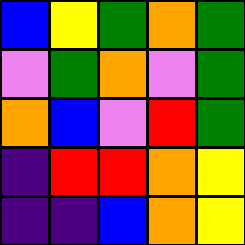[["blue", "yellow", "green", "orange", "green"], ["violet", "green", "orange", "violet", "green"], ["orange", "blue", "violet", "red", "green"], ["indigo", "red", "red", "orange", "yellow"], ["indigo", "indigo", "blue", "orange", "yellow"]]